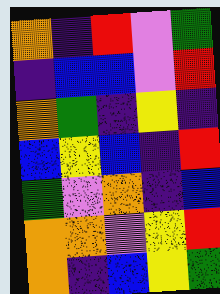[["orange", "indigo", "red", "violet", "green"], ["indigo", "blue", "blue", "violet", "red"], ["orange", "green", "indigo", "yellow", "indigo"], ["blue", "yellow", "blue", "indigo", "red"], ["green", "violet", "orange", "indigo", "blue"], ["orange", "orange", "violet", "yellow", "red"], ["orange", "indigo", "blue", "yellow", "green"]]